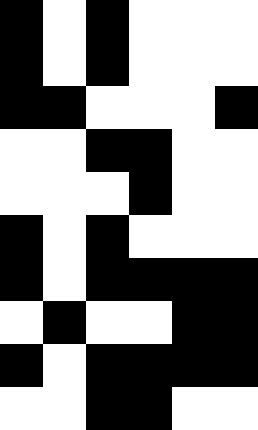[["black", "white", "black", "white", "white", "white"], ["black", "white", "black", "white", "white", "white"], ["black", "black", "white", "white", "white", "black"], ["white", "white", "black", "black", "white", "white"], ["white", "white", "white", "black", "white", "white"], ["black", "white", "black", "white", "white", "white"], ["black", "white", "black", "black", "black", "black"], ["white", "black", "white", "white", "black", "black"], ["black", "white", "black", "black", "black", "black"], ["white", "white", "black", "black", "white", "white"]]